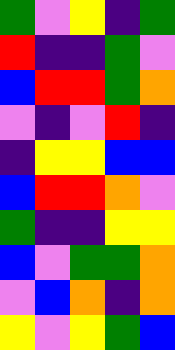[["green", "violet", "yellow", "indigo", "green"], ["red", "indigo", "indigo", "green", "violet"], ["blue", "red", "red", "green", "orange"], ["violet", "indigo", "violet", "red", "indigo"], ["indigo", "yellow", "yellow", "blue", "blue"], ["blue", "red", "red", "orange", "violet"], ["green", "indigo", "indigo", "yellow", "yellow"], ["blue", "violet", "green", "green", "orange"], ["violet", "blue", "orange", "indigo", "orange"], ["yellow", "violet", "yellow", "green", "blue"]]